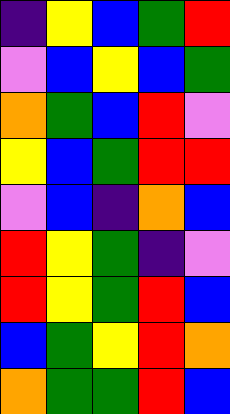[["indigo", "yellow", "blue", "green", "red"], ["violet", "blue", "yellow", "blue", "green"], ["orange", "green", "blue", "red", "violet"], ["yellow", "blue", "green", "red", "red"], ["violet", "blue", "indigo", "orange", "blue"], ["red", "yellow", "green", "indigo", "violet"], ["red", "yellow", "green", "red", "blue"], ["blue", "green", "yellow", "red", "orange"], ["orange", "green", "green", "red", "blue"]]